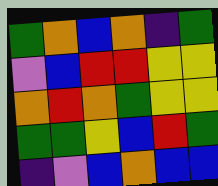[["green", "orange", "blue", "orange", "indigo", "green"], ["violet", "blue", "red", "red", "yellow", "yellow"], ["orange", "red", "orange", "green", "yellow", "yellow"], ["green", "green", "yellow", "blue", "red", "green"], ["indigo", "violet", "blue", "orange", "blue", "blue"]]